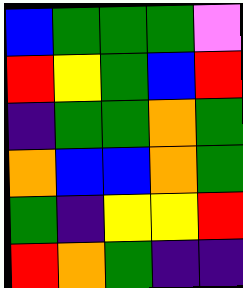[["blue", "green", "green", "green", "violet"], ["red", "yellow", "green", "blue", "red"], ["indigo", "green", "green", "orange", "green"], ["orange", "blue", "blue", "orange", "green"], ["green", "indigo", "yellow", "yellow", "red"], ["red", "orange", "green", "indigo", "indigo"]]